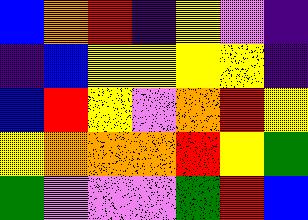[["blue", "orange", "red", "indigo", "yellow", "violet", "indigo"], ["indigo", "blue", "yellow", "yellow", "yellow", "yellow", "indigo"], ["blue", "red", "yellow", "violet", "orange", "red", "yellow"], ["yellow", "orange", "orange", "orange", "red", "yellow", "green"], ["green", "violet", "violet", "violet", "green", "red", "blue"]]